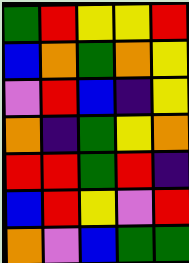[["green", "red", "yellow", "yellow", "red"], ["blue", "orange", "green", "orange", "yellow"], ["violet", "red", "blue", "indigo", "yellow"], ["orange", "indigo", "green", "yellow", "orange"], ["red", "red", "green", "red", "indigo"], ["blue", "red", "yellow", "violet", "red"], ["orange", "violet", "blue", "green", "green"]]